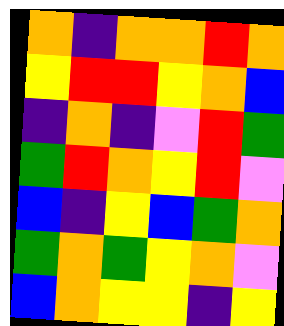[["orange", "indigo", "orange", "orange", "red", "orange"], ["yellow", "red", "red", "yellow", "orange", "blue"], ["indigo", "orange", "indigo", "violet", "red", "green"], ["green", "red", "orange", "yellow", "red", "violet"], ["blue", "indigo", "yellow", "blue", "green", "orange"], ["green", "orange", "green", "yellow", "orange", "violet"], ["blue", "orange", "yellow", "yellow", "indigo", "yellow"]]